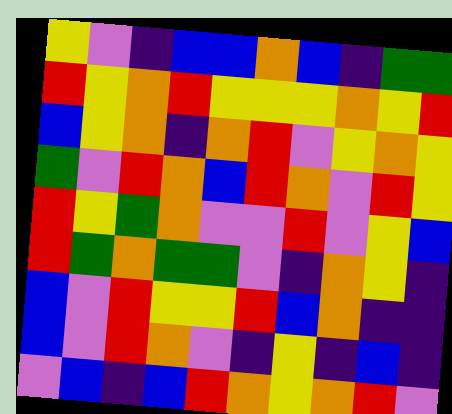[["yellow", "violet", "indigo", "blue", "blue", "orange", "blue", "indigo", "green", "green"], ["red", "yellow", "orange", "red", "yellow", "yellow", "yellow", "orange", "yellow", "red"], ["blue", "yellow", "orange", "indigo", "orange", "red", "violet", "yellow", "orange", "yellow"], ["green", "violet", "red", "orange", "blue", "red", "orange", "violet", "red", "yellow"], ["red", "yellow", "green", "orange", "violet", "violet", "red", "violet", "yellow", "blue"], ["red", "green", "orange", "green", "green", "violet", "indigo", "orange", "yellow", "indigo"], ["blue", "violet", "red", "yellow", "yellow", "red", "blue", "orange", "indigo", "indigo"], ["blue", "violet", "red", "orange", "violet", "indigo", "yellow", "indigo", "blue", "indigo"], ["violet", "blue", "indigo", "blue", "red", "orange", "yellow", "orange", "red", "violet"]]